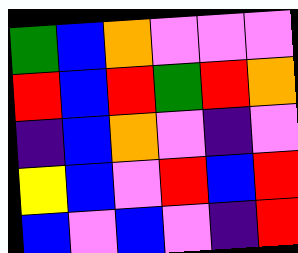[["green", "blue", "orange", "violet", "violet", "violet"], ["red", "blue", "red", "green", "red", "orange"], ["indigo", "blue", "orange", "violet", "indigo", "violet"], ["yellow", "blue", "violet", "red", "blue", "red"], ["blue", "violet", "blue", "violet", "indigo", "red"]]